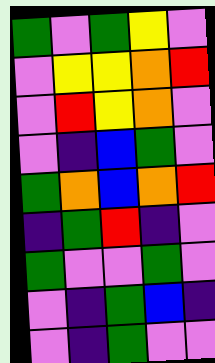[["green", "violet", "green", "yellow", "violet"], ["violet", "yellow", "yellow", "orange", "red"], ["violet", "red", "yellow", "orange", "violet"], ["violet", "indigo", "blue", "green", "violet"], ["green", "orange", "blue", "orange", "red"], ["indigo", "green", "red", "indigo", "violet"], ["green", "violet", "violet", "green", "violet"], ["violet", "indigo", "green", "blue", "indigo"], ["violet", "indigo", "green", "violet", "violet"]]